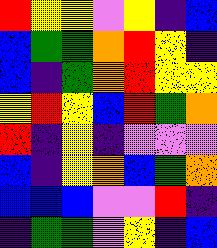[["red", "yellow", "yellow", "violet", "yellow", "indigo", "blue"], ["blue", "green", "green", "orange", "red", "yellow", "indigo"], ["blue", "indigo", "green", "orange", "red", "yellow", "yellow"], ["yellow", "red", "yellow", "blue", "red", "green", "orange"], ["red", "indigo", "yellow", "indigo", "violet", "violet", "violet"], ["blue", "indigo", "yellow", "orange", "blue", "green", "orange"], ["blue", "blue", "blue", "violet", "violet", "red", "indigo"], ["indigo", "green", "green", "violet", "yellow", "indigo", "blue"]]